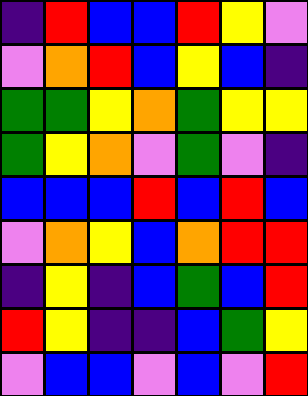[["indigo", "red", "blue", "blue", "red", "yellow", "violet"], ["violet", "orange", "red", "blue", "yellow", "blue", "indigo"], ["green", "green", "yellow", "orange", "green", "yellow", "yellow"], ["green", "yellow", "orange", "violet", "green", "violet", "indigo"], ["blue", "blue", "blue", "red", "blue", "red", "blue"], ["violet", "orange", "yellow", "blue", "orange", "red", "red"], ["indigo", "yellow", "indigo", "blue", "green", "blue", "red"], ["red", "yellow", "indigo", "indigo", "blue", "green", "yellow"], ["violet", "blue", "blue", "violet", "blue", "violet", "red"]]